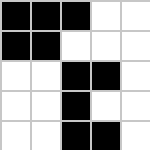[["black", "black", "black", "white", "white"], ["black", "black", "white", "white", "white"], ["white", "white", "black", "black", "white"], ["white", "white", "black", "white", "white"], ["white", "white", "black", "black", "white"]]